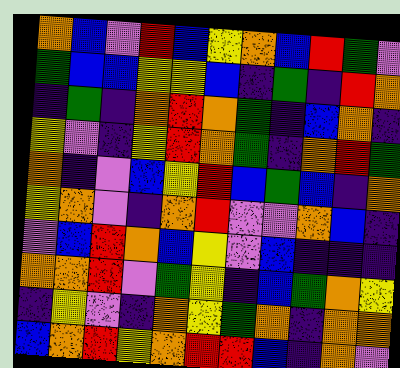[["orange", "blue", "violet", "red", "blue", "yellow", "orange", "blue", "red", "green", "violet"], ["green", "blue", "blue", "yellow", "yellow", "blue", "indigo", "green", "indigo", "red", "orange"], ["indigo", "green", "indigo", "orange", "red", "orange", "green", "indigo", "blue", "orange", "indigo"], ["yellow", "violet", "indigo", "yellow", "red", "orange", "green", "indigo", "orange", "red", "green"], ["orange", "indigo", "violet", "blue", "yellow", "red", "blue", "green", "blue", "indigo", "orange"], ["yellow", "orange", "violet", "indigo", "orange", "red", "violet", "violet", "orange", "blue", "indigo"], ["violet", "blue", "red", "orange", "blue", "yellow", "violet", "blue", "indigo", "indigo", "indigo"], ["orange", "orange", "red", "violet", "green", "yellow", "indigo", "blue", "green", "orange", "yellow"], ["indigo", "yellow", "violet", "indigo", "orange", "yellow", "green", "orange", "indigo", "orange", "orange"], ["blue", "orange", "red", "yellow", "orange", "red", "red", "blue", "indigo", "orange", "violet"]]